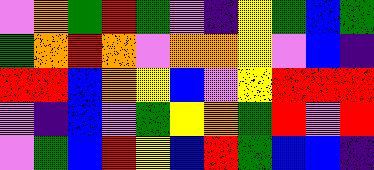[["violet", "orange", "green", "red", "green", "violet", "indigo", "yellow", "green", "blue", "green"], ["green", "orange", "red", "orange", "violet", "orange", "orange", "yellow", "violet", "blue", "indigo"], ["red", "red", "blue", "orange", "yellow", "blue", "violet", "yellow", "red", "red", "red"], ["violet", "indigo", "blue", "violet", "green", "yellow", "orange", "green", "red", "violet", "red"], ["violet", "green", "blue", "red", "yellow", "blue", "red", "green", "blue", "blue", "indigo"]]